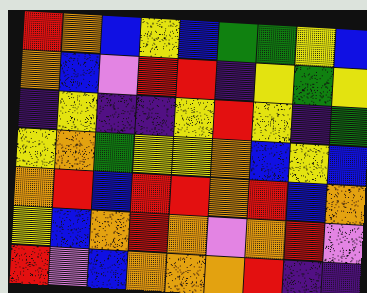[["red", "orange", "blue", "yellow", "blue", "green", "green", "yellow", "blue"], ["orange", "blue", "violet", "red", "red", "indigo", "yellow", "green", "yellow"], ["indigo", "yellow", "indigo", "indigo", "yellow", "red", "yellow", "indigo", "green"], ["yellow", "orange", "green", "yellow", "yellow", "orange", "blue", "yellow", "blue"], ["orange", "red", "blue", "red", "red", "orange", "red", "blue", "orange"], ["yellow", "blue", "orange", "red", "orange", "violet", "orange", "red", "violet"], ["red", "violet", "blue", "orange", "orange", "orange", "red", "indigo", "indigo"]]